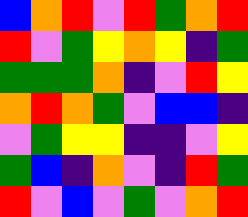[["blue", "orange", "red", "violet", "red", "green", "orange", "red"], ["red", "violet", "green", "yellow", "orange", "yellow", "indigo", "green"], ["green", "green", "green", "orange", "indigo", "violet", "red", "yellow"], ["orange", "red", "orange", "green", "violet", "blue", "blue", "indigo"], ["violet", "green", "yellow", "yellow", "indigo", "indigo", "violet", "yellow"], ["green", "blue", "indigo", "orange", "violet", "indigo", "red", "green"], ["red", "violet", "blue", "violet", "green", "violet", "orange", "red"]]